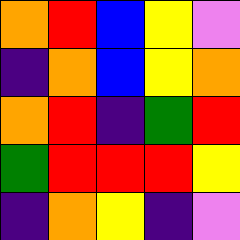[["orange", "red", "blue", "yellow", "violet"], ["indigo", "orange", "blue", "yellow", "orange"], ["orange", "red", "indigo", "green", "red"], ["green", "red", "red", "red", "yellow"], ["indigo", "orange", "yellow", "indigo", "violet"]]